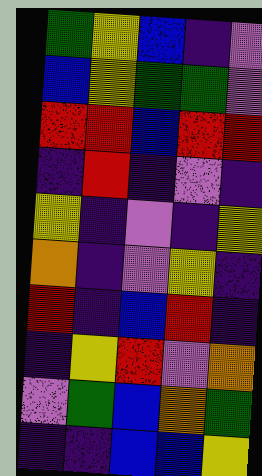[["green", "yellow", "blue", "indigo", "violet"], ["blue", "yellow", "green", "green", "violet"], ["red", "red", "blue", "red", "red"], ["indigo", "red", "indigo", "violet", "indigo"], ["yellow", "indigo", "violet", "indigo", "yellow"], ["orange", "indigo", "violet", "yellow", "indigo"], ["red", "indigo", "blue", "red", "indigo"], ["indigo", "yellow", "red", "violet", "orange"], ["violet", "green", "blue", "orange", "green"], ["indigo", "indigo", "blue", "blue", "yellow"]]